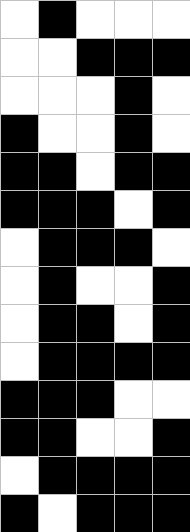[["white", "black", "white", "white", "white"], ["white", "white", "black", "black", "black"], ["white", "white", "white", "black", "white"], ["black", "white", "white", "black", "white"], ["black", "black", "white", "black", "black"], ["black", "black", "black", "white", "black"], ["white", "black", "black", "black", "white"], ["white", "black", "white", "white", "black"], ["white", "black", "black", "white", "black"], ["white", "black", "black", "black", "black"], ["black", "black", "black", "white", "white"], ["black", "black", "white", "white", "black"], ["white", "black", "black", "black", "black"], ["black", "white", "black", "black", "black"]]